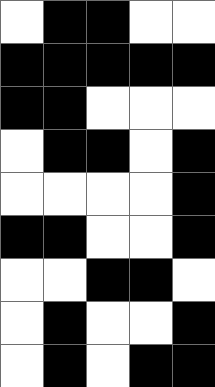[["white", "black", "black", "white", "white"], ["black", "black", "black", "black", "black"], ["black", "black", "white", "white", "white"], ["white", "black", "black", "white", "black"], ["white", "white", "white", "white", "black"], ["black", "black", "white", "white", "black"], ["white", "white", "black", "black", "white"], ["white", "black", "white", "white", "black"], ["white", "black", "white", "black", "black"]]